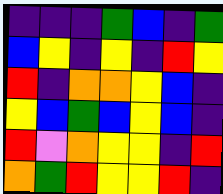[["indigo", "indigo", "indigo", "green", "blue", "indigo", "green"], ["blue", "yellow", "indigo", "yellow", "indigo", "red", "yellow"], ["red", "indigo", "orange", "orange", "yellow", "blue", "indigo"], ["yellow", "blue", "green", "blue", "yellow", "blue", "indigo"], ["red", "violet", "orange", "yellow", "yellow", "indigo", "red"], ["orange", "green", "red", "yellow", "yellow", "red", "indigo"]]